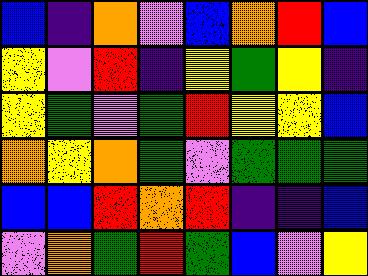[["blue", "indigo", "orange", "violet", "blue", "orange", "red", "blue"], ["yellow", "violet", "red", "indigo", "yellow", "green", "yellow", "indigo"], ["yellow", "green", "violet", "green", "red", "yellow", "yellow", "blue"], ["orange", "yellow", "orange", "green", "violet", "green", "green", "green"], ["blue", "blue", "red", "orange", "red", "indigo", "indigo", "blue"], ["violet", "orange", "green", "red", "green", "blue", "violet", "yellow"]]